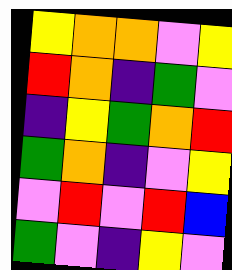[["yellow", "orange", "orange", "violet", "yellow"], ["red", "orange", "indigo", "green", "violet"], ["indigo", "yellow", "green", "orange", "red"], ["green", "orange", "indigo", "violet", "yellow"], ["violet", "red", "violet", "red", "blue"], ["green", "violet", "indigo", "yellow", "violet"]]